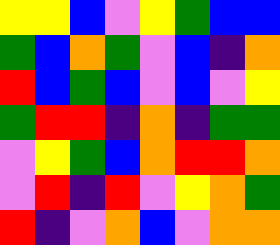[["yellow", "yellow", "blue", "violet", "yellow", "green", "blue", "blue"], ["green", "blue", "orange", "green", "violet", "blue", "indigo", "orange"], ["red", "blue", "green", "blue", "violet", "blue", "violet", "yellow"], ["green", "red", "red", "indigo", "orange", "indigo", "green", "green"], ["violet", "yellow", "green", "blue", "orange", "red", "red", "orange"], ["violet", "red", "indigo", "red", "violet", "yellow", "orange", "green"], ["red", "indigo", "violet", "orange", "blue", "violet", "orange", "orange"]]